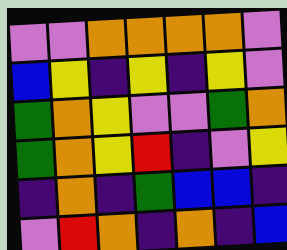[["violet", "violet", "orange", "orange", "orange", "orange", "violet"], ["blue", "yellow", "indigo", "yellow", "indigo", "yellow", "violet"], ["green", "orange", "yellow", "violet", "violet", "green", "orange"], ["green", "orange", "yellow", "red", "indigo", "violet", "yellow"], ["indigo", "orange", "indigo", "green", "blue", "blue", "indigo"], ["violet", "red", "orange", "indigo", "orange", "indigo", "blue"]]